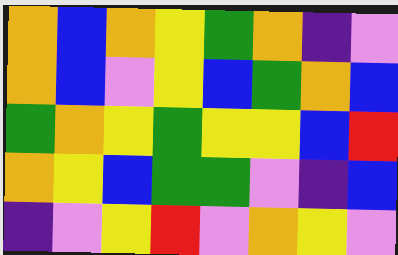[["orange", "blue", "orange", "yellow", "green", "orange", "indigo", "violet"], ["orange", "blue", "violet", "yellow", "blue", "green", "orange", "blue"], ["green", "orange", "yellow", "green", "yellow", "yellow", "blue", "red"], ["orange", "yellow", "blue", "green", "green", "violet", "indigo", "blue"], ["indigo", "violet", "yellow", "red", "violet", "orange", "yellow", "violet"]]